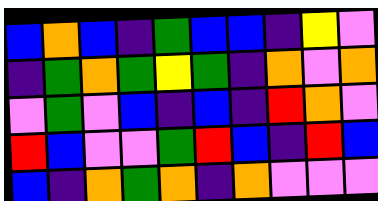[["blue", "orange", "blue", "indigo", "green", "blue", "blue", "indigo", "yellow", "violet"], ["indigo", "green", "orange", "green", "yellow", "green", "indigo", "orange", "violet", "orange"], ["violet", "green", "violet", "blue", "indigo", "blue", "indigo", "red", "orange", "violet"], ["red", "blue", "violet", "violet", "green", "red", "blue", "indigo", "red", "blue"], ["blue", "indigo", "orange", "green", "orange", "indigo", "orange", "violet", "violet", "violet"]]